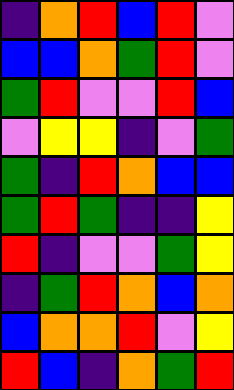[["indigo", "orange", "red", "blue", "red", "violet"], ["blue", "blue", "orange", "green", "red", "violet"], ["green", "red", "violet", "violet", "red", "blue"], ["violet", "yellow", "yellow", "indigo", "violet", "green"], ["green", "indigo", "red", "orange", "blue", "blue"], ["green", "red", "green", "indigo", "indigo", "yellow"], ["red", "indigo", "violet", "violet", "green", "yellow"], ["indigo", "green", "red", "orange", "blue", "orange"], ["blue", "orange", "orange", "red", "violet", "yellow"], ["red", "blue", "indigo", "orange", "green", "red"]]